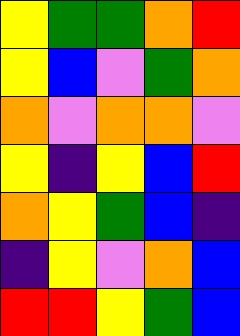[["yellow", "green", "green", "orange", "red"], ["yellow", "blue", "violet", "green", "orange"], ["orange", "violet", "orange", "orange", "violet"], ["yellow", "indigo", "yellow", "blue", "red"], ["orange", "yellow", "green", "blue", "indigo"], ["indigo", "yellow", "violet", "orange", "blue"], ["red", "red", "yellow", "green", "blue"]]